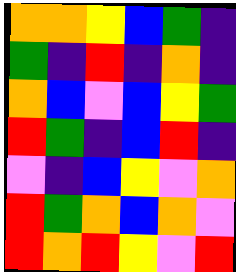[["orange", "orange", "yellow", "blue", "green", "indigo"], ["green", "indigo", "red", "indigo", "orange", "indigo"], ["orange", "blue", "violet", "blue", "yellow", "green"], ["red", "green", "indigo", "blue", "red", "indigo"], ["violet", "indigo", "blue", "yellow", "violet", "orange"], ["red", "green", "orange", "blue", "orange", "violet"], ["red", "orange", "red", "yellow", "violet", "red"]]